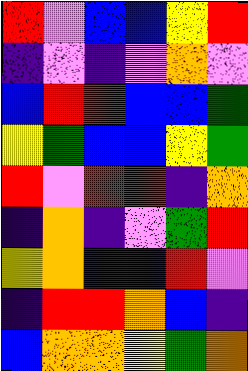[["red", "violet", "blue", "blue", "yellow", "red"], ["indigo", "violet", "indigo", "violet", "orange", "violet"], ["blue", "red", "red", "blue", "blue", "green"], ["yellow", "green", "blue", "blue", "yellow", "green"], ["red", "violet", "red", "red", "indigo", "orange"], ["indigo", "orange", "indigo", "violet", "green", "red"], ["yellow", "orange", "indigo", "indigo", "red", "violet"], ["indigo", "red", "red", "orange", "blue", "indigo"], ["blue", "orange", "orange", "yellow", "green", "orange"]]